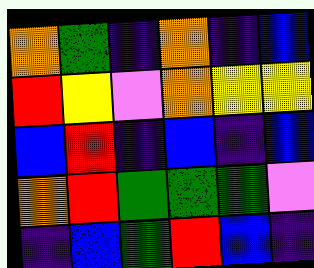[["orange", "green", "indigo", "orange", "indigo", "blue"], ["red", "yellow", "violet", "orange", "yellow", "yellow"], ["blue", "red", "indigo", "blue", "indigo", "blue"], ["orange", "red", "green", "green", "green", "violet"], ["indigo", "blue", "green", "red", "blue", "indigo"]]